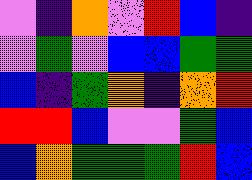[["violet", "indigo", "orange", "violet", "red", "blue", "indigo"], ["violet", "green", "violet", "blue", "blue", "green", "green"], ["blue", "indigo", "green", "orange", "indigo", "orange", "red"], ["red", "red", "blue", "violet", "violet", "green", "blue"], ["blue", "orange", "green", "green", "green", "red", "blue"]]